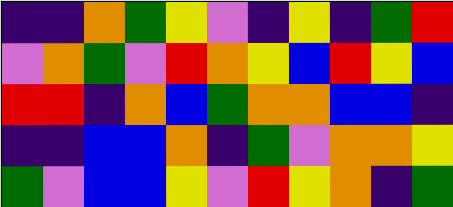[["indigo", "indigo", "orange", "green", "yellow", "violet", "indigo", "yellow", "indigo", "green", "red"], ["violet", "orange", "green", "violet", "red", "orange", "yellow", "blue", "red", "yellow", "blue"], ["red", "red", "indigo", "orange", "blue", "green", "orange", "orange", "blue", "blue", "indigo"], ["indigo", "indigo", "blue", "blue", "orange", "indigo", "green", "violet", "orange", "orange", "yellow"], ["green", "violet", "blue", "blue", "yellow", "violet", "red", "yellow", "orange", "indigo", "green"]]